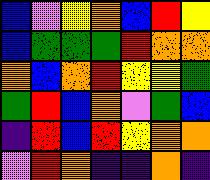[["blue", "violet", "yellow", "orange", "blue", "red", "yellow"], ["blue", "green", "green", "green", "red", "orange", "orange"], ["orange", "blue", "orange", "red", "yellow", "yellow", "green"], ["green", "red", "blue", "orange", "violet", "green", "blue"], ["indigo", "red", "blue", "red", "yellow", "orange", "orange"], ["violet", "red", "orange", "indigo", "indigo", "orange", "indigo"]]